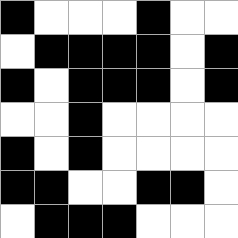[["black", "white", "white", "white", "black", "white", "white"], ["white", "black", "black", "black", "black", "white", "black"], ["black", "white", "black", "black", "black", "white", "black"], ["white", "white", "black", "white", "white", "white", "white"], ["black", "white", "black", "white", "white", "white", "white"], ["black", "black", "white", "white", "black", "black", "white"], ["white", "black", "black", "black", "white", "white", "white"]]